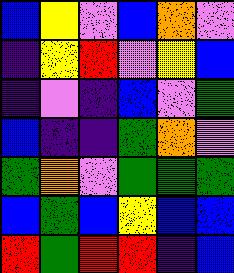[["blue", "yellow", "violet", "blue", "orange", "violet"], ["indigo", "yellow", "red", "violet", "yellow", "blue"], ["indigo", "violet", "indigo", "blue", "violet", "green"], ["blue", "indigo", "indigo", "green", "orange", "violet"], ["green", "orange", "violet", "green", "green", "green"], ["blue", "green", "blue", "yellow", "blue", "blue"], ["red", "green", "red", "red", "indigo", "blue"]]